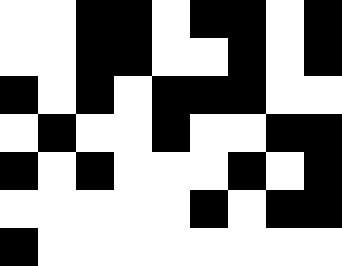[["white", "white", "black", "black", "white", "black", "black", "white", "black"], ["white", "white", "black", "black", "white", "white", "black", "white", "black"], ["black", "white", "black", "white", "black", "black", "black", "white", "white"], ["white", "black", "white", "white", "black", "white", "white", "black", "black"], ["black", "white", "black", "white", "white", "white", "black", "white", "black"], ["white", "white", "white", "white", "white", "black", "white", "black", "black"], ["black", "white", "white", "white", "white", "white", "white", "white", "white"]]